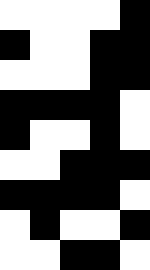[["white", "white", "white", "white", "black"], ["black", "white", "white", "black", "black"], ["white", "white", "white", "black", "black"], ["black", "black", "black", "black", "white"], ["black", "white", "white", "black", "white"], ["white", "white", "black", "black", "black"], ["black", "black", "black", "black", "white"], ["white", "black", "white", "white", "black"], ["white", "white", "black", "black", "white"]]